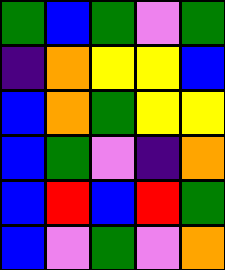[["green", "blue", "green", "violet", "green"], ["indigo", "orange", "yellow", "yellow", "blue"], ["blue", "orange", "green", "yellow", "yellow"], ["blue", "green", "violet", "indigo", "orange"], ["blue", "red", "blue", "red", "green"], ["blue", "violet", "green", "violet", "orange"]]